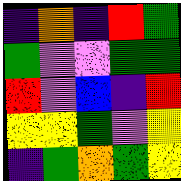[["indigo", "orange", "indigo", "red", "green"], ["green", "violet", "violet", "green", "green"], ["red", "violet", "blue", "indigo", "red"], ["yellow", "yellow", "green", "violet", "yellow"], ["indigo", "green", "orange", "green", "yellow"]]